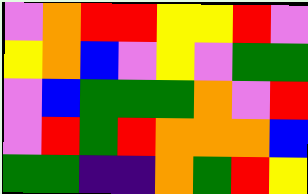[["violet", "orange", "red", "red", "yellow", "yellow", "red", "violet"], ["yellow", "orange", "blue", "violet", "yellow", "violet", "green", "green"], ["violet", "blue", "green", "green", "green", "orange", "violet", "red"], ["violet", "red", "green", "red", "orange", "orange", "orange", "blue"], ["green", "green", "indigo", "indigo", "orange", "green", "red", "yellow"]]